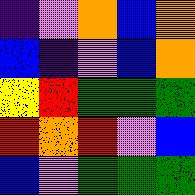[["indigo", "violet", "orange", "blue", "orange"], ["blue", "indigo", "violet", "blue", "orange"], ["yellow", "red", "green", "green", "green"], ["red", "orange", "red", "violet", "blue"], ["blue", "violet", "green", "green", "green"]]